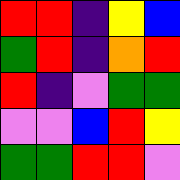[["red", "red", "indigo", "yellow", "blue"], ["green", "red", "indigo", "orange", "red"], ["red", "indigo", "violet", "green", "green"], ["violet", "violet", "blue", "red", "yellow"], ["green", "green", "red", "red", "violet"]]